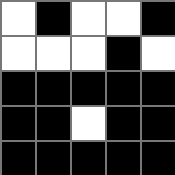[["white", "black", "white", "white", "black"], ["white", "white", "white", "black", "white"], ["black", "black", "black", "black", "black"], ["black", "black", "white", "black", "black"], ["black", "black", "black", "black", "black"]]